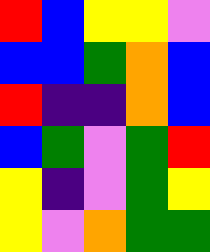[["red", "blue", "yellow", "yellow", "violet"], ["blue", "blue", "green", "orange", "blue"], ["red", "indigo", "indigo", "orange", "blue"], ["blue", "green", "violet", "green", "red"], ["yellow", "indigo", "violet", "green", "yellow"], ["yellow", "violet", "orange", "green", "green"]]